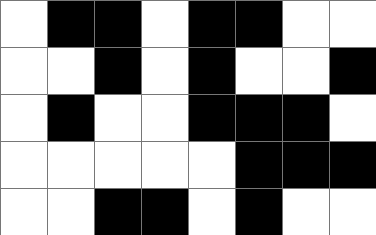[["white", "black", "black", "white", "black", "black", "white", "white"], ["white", "white", "black", "white", "black", "white", "white", "black"], ["white", "black", "white", "white", "black", "black", "black", "white"], ["white", "white", "white", "white", "white", "black", "black", "black"], ["white", "white", "black", "black", "white", "black", "white", "white"]]